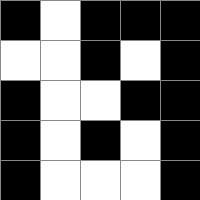[["black", "white", "black", "black", "black"], ["white", "white", "black", "white", "black"], ["black", "white", "white", "black", "black"], ["black", "white", "black", "white", "black"], ["black", "white", "white", "white", "black"]]